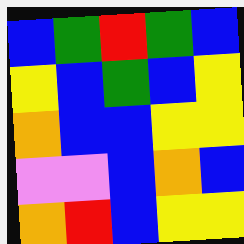[["blue", "green", "red", "green", "blue"], ["yellow", "blue", "green", "blue", "yellow"], ["orange", "blue", "blue", "yellow", "yellow"], ["violet", "violet", "blue", "orange", "blue"], ["orange", "red", "blue", "yellow", "yellow"]]